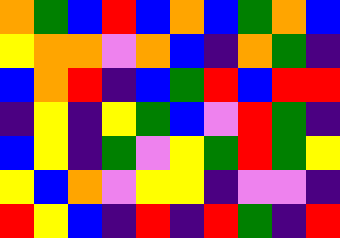[["orange", "green", "blue", "red", "blue", "orange", "blue", "green", "orange", "blue"], ["yellow", "orange", "orange", "violet", "orange", "blue", "indigo", "orange", "green", "indigo"], ["blue", "orange", "red", "indigo", "blue", "green", "red", "blue", "red", "red"], ["indigo", "yellow", "indigo", "yellow", "green", "blue", "violet", "red", "green", "indigo"], ["blue", "yellow", "indigo", "green", "violet", "yellow", "green", "red", "green", "yellow"], ["yellow", "blue", "orange", "violet", "yellow", "yellow", "indigo", "violet", "violet", "indigo"], ["red", "yellow", "blue", "indigo", "red", "indigo", "red", "green", "indigo", "red"]]